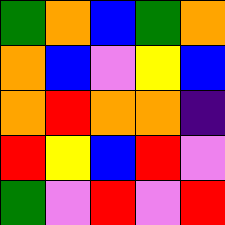[["green", "orange", "blue", "green", "orange"], ["orange", "blue", "violet", "yellow", "blue"], ["orange", "red", "orange", "orange", "indigo"], ["red", "yellow", "blue", "red", "violet"], ["green", "violet", "red", "violet", "red"]]